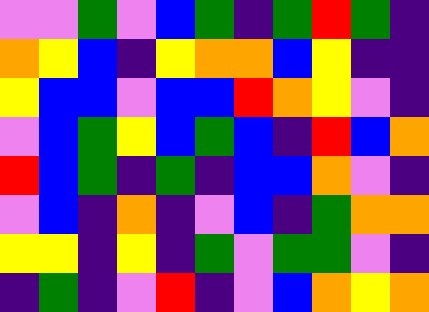[["violet", "violet", "green", "violet", "blue", "green", "indigo", "green", "red", "green", "indigo"], ["orange", "yellow", "blue", "indigo", "yellow", "orange", "orange", "blue", "yellow", "indigo", "indigo"], ["yellow", "blue", "blue", "violet", "blue", "blue", "red", "orange", "yellow", "violet", "indigo"], ["violet", "blue", "green", "yellow", "blue", "green", "blue", "indigo", "red", "blue", "orange"], ["red", "blue", "green", "indigo", "green", "indigo", "blue", "blue", "orange", "violet", "indigo"], ["violet", "blue", "indigo", "orange", "indigo", "violet", "blue", "indigo", "green", "orange", "orange"], ["yellow", "yellow", "indigo", "yellow", "indigo", "green", "violet", "green", "green", "violet", "indigo"], ["indigo", "green", "indigo", "violet", "red", "indigo", "violet", "blue", "orange", "yellow", "orange"]]